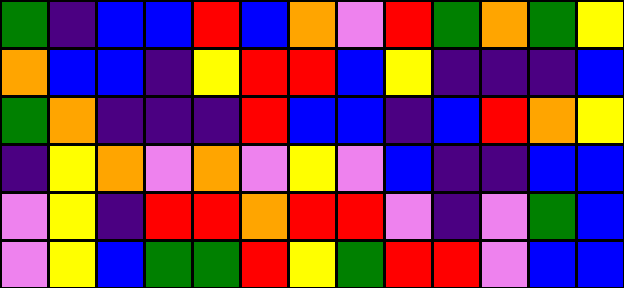[["green", "indigo", "blue", "blue", "red", "blue", "orange", "violet", "red", "green", "orange", "green", "yellow"], ["orange", "blue", "blue", "indigo", "yellow", "red", "red", "blue", "yellow", "indigo", "indigo", "indigo", "blue"], ["green", "orange", "indigo", "indigo", "indigo", "red", "blue", "blue", "indigo", "blue", "red", "orange", "yellow"], ["indigo", "yellow", "orange", "violet", "orange", "violet", "yellow", "violet", "blue", "indigo", "indigo", "blue", "blue"], ["violet", "yellow", "indigo", "red", "red", "orange", "red", "red", "violet", "indigo", "violet", "green", "blue"], ["violet", "yellow", "blue", "green", "green", "red", "yellow", "green", "red", "red", "violet", "blue", "blue"]]